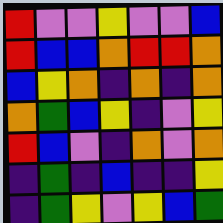[["red", "violet", "violet", "yellow", "violet", "violet", "blue"], ["red", "blue", "blue", "orange", "red", "red", "orange"], ["blue", "yellow", "orange", "indigo", "orange", "indigo", "orange"], ["orange", "green", "blue", "yellow", "indigo", "violet", "yellow"], ["red", "blue", "violet", "indigo", "orange", "violet", "orange"], ["indigo", "green", "indigo", "blue", "indigo", "indigo", "yellow"], ["indigo", "green", "yellow", "violet", "yellow", "blue", "green"]]